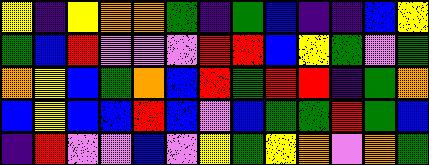[["yellow", "indigo", "yellow", "orange", "orange", "green", "indigo", "green", "blue", "indigo", "indigo", "blue", "yellow"], ["green", "blue", "red", "violet", "violet", "violet", "red", "red", "blue", "yellow", "green", "violet", "green"], ["orange", "yellow", "blue", "green", "orange", "blue", "red", "green", "red", "red", "indigo", "green", "orange"], ["blue", "yellow", "blue", "blue", "red", "blue", "violet", "blue", "green", "green", "red", "green", "blue"], ["indigo", "red", "violet", "violet", "blue", "violet", "yellow", "green", "yellow", "orange", "violet", "orange", "green"]]